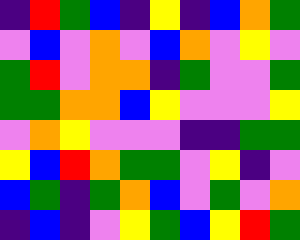[["indigo", "red", "green", "blue", "indigo", "yellow", "indigo", "blue", "orange", "green"], ["violet", "blue", "violet", "orange", "violet", "blue", "orange", "violet", "yellow", "violet"], ["green", "red", "violet", "orange", "orange", "indigo", "green", "violet", "violet", "green"], ["green", "green", "orange", "orange", "blue", "yellow", "violet", "violet", "violet", "yellow"], ["violet", "orange", "yellow", "violet", "violet", "violet", "indigo", "indigo", "green", "green"], ["yellow", "blue", "red", "orange", "green", "green", "violet", "yellow", "indigo", "violet"], ["blue", "green", "indigo", "green", "orange", "blue", "violet", "green", "violet", "orange"], ["indigo", "blue", "indigo", "violet", "yellow", "green", "blue", "yellow", "red", "green"]]